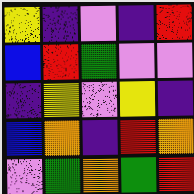[["yellow", "indigo", "violet", "indigo", "red"], ["blue", "red", "green", "violet", "violet"], ["indigo", "yellow", "violet", "yellow", "indigo"], ["blue", "orange", "indigo", "red", "orange"], ["violet", "green", "orange", "green", "red"]]